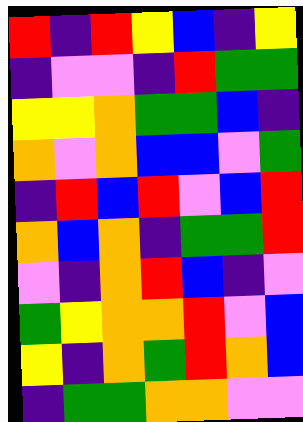[["red", "indigo", "red", "yellow", "blue", "indigo", "yellow"], ["indigo", "violet", "violet", "indigo", "red", "green", "green"], ["yellow", "yellow", "orange", "green", "green", "blue", "indigo"], ["orange", "violet", "orange", "blue", "blue", "violet", "green"], ["indigo", "red", "blue", "red", "violet", "blue", "red"], ["orange", "blue", "orange", "indigo", "green", "green", "red"], ["violet", "indigo", "orange", "red", "blue", "indigo", "violet"], ["green", "yellow", "orange", "orange", "red", "violet", "blue"], ["yellow", "indigo", "orange", "green", "red", "orange", "blue"], ["indigo", "green", "green", "orange", "orange", "violet", "violet"]]